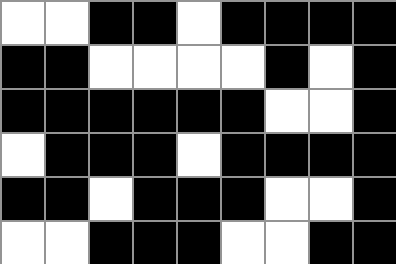[["white", "white", "black", "black", "white", "black", "black", "black", "black"], ["black", "black", "white", "white", "white", "white", "black", "white", "black"], ["black", "black", "black", "black", "black", "black", "white", "white", "black"], ["white", "black", "black", "black", "white", "black", "black", "black", "black"], ["black", "black", "white", "black", "black", "black", "white", "white", "black"], ["white", "white", "black", "black", "black", "white", "white", "black", "black"]]